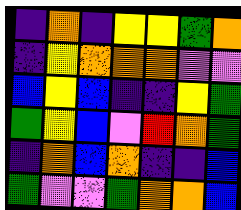[["indigo", "orange", "indigo", "yellow", "yellow", "green", "orange"], ["indigo", "yellow", "orange", "orange", "orange", "violet", "violet"], ["blue", "yellow", "blue", "indigo", "indigo", "yellow", "green"], ["green", "yellow", "blue", "violet", "red", "orange", "green"], ["indigo", "orange", "blue", "orange", "indigo", "indigo", "blue"], ["green", "violet", "violet", "green", "orange", "orange", "blue"]]